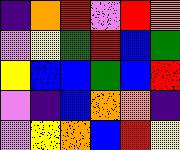[["indigo", "orange", "red", "violet", "red", "orange"], ["violet", "yellow", "green", "red", "blue", "green"], ["yellow", "blue", "blue", "green", "blue", "red"], ["violet", "indigo", "blue", "orange", "orange", "indigo"], ["violet", "yellow", "orange", "blue", "red", "yellow"]]